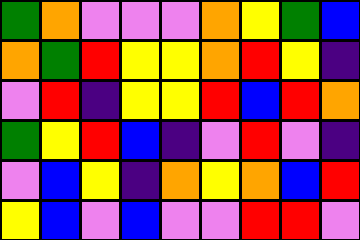[["green", "orange", "violet", "violet", "violet", "orange", "yellow", "green", "blue"], ["orange", "green", "red", "yellow", "yellow", "orange", "red", "yellow", "indigo"], ["violet", "red", "indigo", "yellow", "yellow", "red", "blue", "red", "orange"], ["green", "yellow", "red", "blue", "indigo", "violet", "red", "violet", "indigo"], ["violet", "blue", "yellow", "indigo", "orange", "yellow", "orange", "blue", "red"], ["yellow", "blue", "violet", "blue", "violet", "violet", "red", "red", "violet"]]